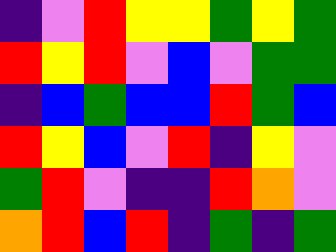[["indigo", "violet", "red", "yellow", "yellow", "green", "yellow", "green"], ["red", "yellow", "red", "violet", "blue", "violet", "green", "green"], ["indigo", "blue", "green", "blue", "blue", "red", "green", "blue"], ["red", "yellow", "blue", "violet", "red", "indigo", "yellow", "violet"], ["green", "red", "violet", "indigo", "indigo", "red", "orange", "violet"], ["orange", "red", "blue", "red", "indigo", "green", "indigo", "green"]]